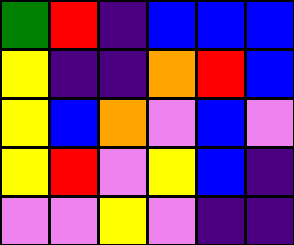[["green", "red", "indigo", "blue", "blue", "blue"], ["yellow", "indigo", "indigo", "orange", "red", "blue"], ["yellow", "blue", "orange", "violet", "blue", "violet"], ["yellow", "red", "violet", "yellow", "blue", "indigo"], ["violet", "violet", "yellow", "violet", "indigo", "indigo"]]